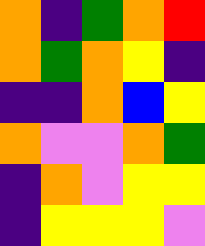[["orange", "indigo", "green", "orange", "red"], ["orange", "green", "orange", "yellow", "indigo"], ["indigo", "indigo", "orange", "blue", "yellow"], ["orange", "violet", "violet", "orange", "green"], ["indigo", "orange", "violet", "yellow", "yellow"], ["indigo", "yellow", "yellow", "yellow", "violet"]]